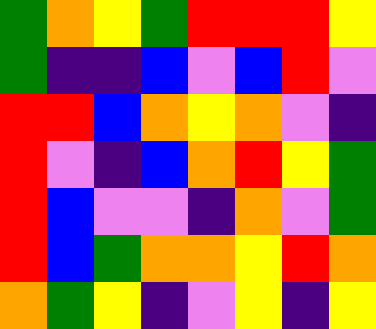[["green", "orange", "yellow", "green", "red", "red", "red", "yellow"], ["green", "indigo", "indigo", "blue", "violet", "blue", "red", "violet"], ["red", "red", "blue", "orange", "yellow", "orange", "violet", "indigo"], ["red", "violet", "indigo", "blue", "orange", "red", "yellow", "green"], ["red", "blue", "violet", "violet", "indigo", "orange", "violet", "green"], ["red", "blue", "green", "orange", "orange", "yellow", "red", "orange"], ["orange", "green", "yellow", "indigo", "violet", "yellow", "indigo", "yellow"]]